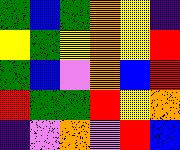[["green", "blue", "green", "orange", "yellow", "indigo"], ["yellow", "green", "yellow", "orange", "yellow", "red"], ["green", "blue", "violet", "orange", "blue", "red"], ["red", "green", "green", "red", "yellow", "orange"], ["indigo", "violet", "orange", "violet", "red", "blue"]]